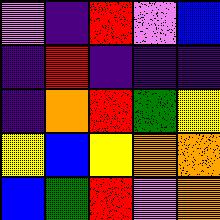[["violet", "indigo", "red", "violet", "blue"], ["indigo", "red", "indigo", "indigo", "indigo"], ["indigo", "orange", "red", "green", "yellow"], ["yellow", "blue", "yellow", "orange", "orange"], ["blue", "green", "red", "violet", "orange"]]